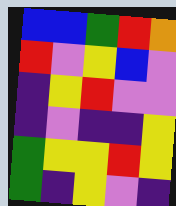[["blue", "blue", "green", "red", "orange"], ["red", "violet", "yellow", "blue", "violet"], ["indigo", "yellow", "red", "violet", "violet"], ["indigo", "violet", "indigo", "indigo", "yellow"], ["green", "yellow", "yellow", "red", "yellow"], ["green", "indigo", "yellow", "violet", "indigo"]]